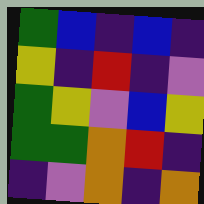[["green", "blue", "indigo", "blue", "indigo"], ["yellow", "indigo", "red", "indigo", "violet"], ["green", "yellow", "violet", "blue", "yellow"], ["green", "green", "orange", "red", "indigo"], ["indigo", "violet", "orange", "indigo", "orange"]]